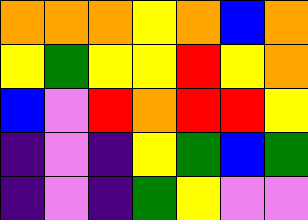[["orange", "orange", "orange", "yellow", "orange", "blue", "orange"], ["yellow", "green", "yellow", "yellow", "red", "yellow", "orange"], ["blue", "violet", "red", "orange", "red", "red", "yellow"], ["indigo", "violet", "indigo", "yellow", "green", "blue", "green"], ["indigo", "violet", "indigo", "green", "yellow", "violet", "violet"]]